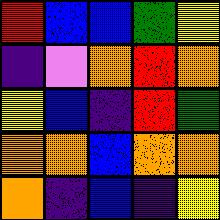[["red", "blue", "blue", "green", "yellow"], ["indigo", "violet", "orange", "red", "orange"], ["yellow", "blue", "indigo", "red", "green"], ["orange", "orange", "blue", "orange", "orange"], ["orange", "indigo", "blue", "indigo", "yellow"]]